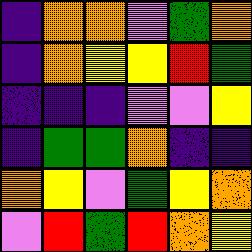[["indigo", "orange", "orange", "violet", "green", "orange"], ["indigo", "orange", "yellow", "yellow", "red", "green"], ["indigo", "indigo", "indigo", "violet", "violet", "yellow"], ["indigo", "green", "green", "orange", "indigo", "indigo"], ["orange", "yellow", "violet", "green", "yellow", "orange"], ["violet", "red", "green", "red", "orange", "yellow"]]